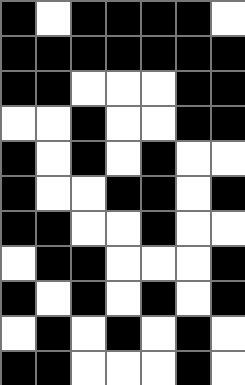[["black", "white", "black", "black", "black", "black", "white"], ["black", "black", "black", "black", "black", "black", "black"], ["black", "black", "white", "white", "white", "black", "black"], ["white", "white", "black", "white", "white", "black", "black"], ["black", "white", "black", "white", "black", "white", "white"], ["black", "white", "white", "black", "black", "white", "black"], ["black", "black", "white", "white", "black", "white", "white"], ["white", "black", "black", "white", "white", "white", "black"], ["black", "white", "black", "white", "black", "white", "black"], ["white", "black", "white", "black", "white", "black", "white"], ["black", "black", "white", "white", "white", "black", "white"]]